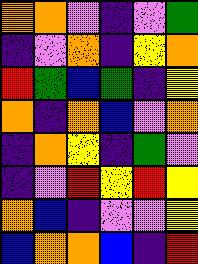[["orange", "orange", "violet", "indigo", "violet", "green"], ["indigo", "violet", "orange", "indigo", "yellow", "orange"], ["red", "green", "blue", "green", "indigo", "yellow"], ["orange", "indigo", "orange", "blue", "violet", "orange"], ["indigo", "orange", "yellow", "indigo", "green", "violet"], ["indigo", "violet", "red", "yellow", "red", "yellow"], ["orange", "blue", "indigo", "violet", "violet", "yellow"], ["blue", "orange", "orange", "blue", "indigo", "red"]]